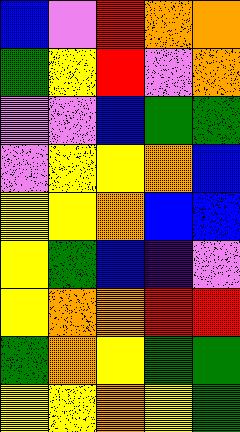[["blue", "violet", "red", "orange", "orange"], ["green", "yellow", "red", "violet", "orange"], ["violet", "violet", "blue", "green", "green"], ["violet", "yellow", "yellow", "orange", "blue"], ["yellow", "yellow", "orange", "blue", "blue"], ["yellow", "green", "blue", "indigo", "violet"], ["yellow", "orange", "orange", "red", "red"], ["green", "orange", "yellow", "green", "green"], ["yellow", "yellow", "orange", "yellow", "green"]]